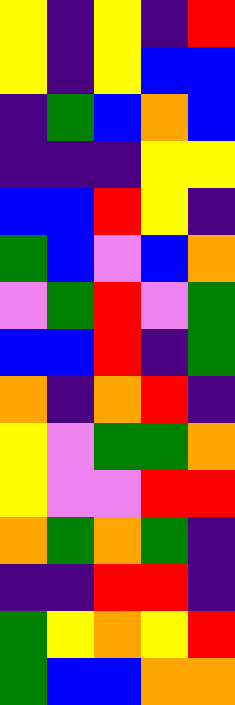[["yellow", "indigo", "yellow", "indigo", "red"], ["yellow", "indigo", "yellow", "blue", "blue"], ["indigo", "green", "blue", "orange", "blue"], ["indigo", "indigo", "indigo", "yellow", "yellow"], ["blue", "blue", "red", "yellow", "indigo"], ["green", "blue", "violet", "blue", "orange"], ["violet", "green", "red", "violet", "green"], ["blue", "blue", "red", "indigo", "green"], ["orange", "indigo", "orange", "red", "indigo"], ["yellow", "violet", "green", "green", "orange"], ["yellow", "violet", "violet", "red", "red"], ["orange", "green", "orange", "green", "indigo"], ["indigo", "indigo", "red", "red", "indigo"], ["green", "yellow", "orange", "yellow", "red"], ["green", "blue", "blue", "orange", "orange"]]